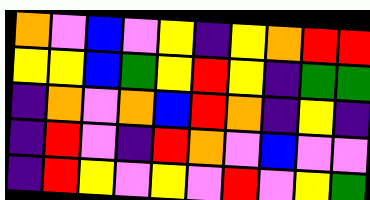[["orange", "violet", "blue", "violet", "yellow", "indigo", "yellow", "orange", "red", "red"], ["yellow", "yellow", "blue", "green", "yellow", "red", "yellow", "indigo", "green", "green"], ["indigo", "orange", "violet", "orange", "blue", "red", "orange", "indigo", "yellow", "indigo"], ["indigo", "red", "violet", "indigo", "red", "orange", "violet", "blue", "violet", "violet"], ["indigo", "red", "yellow", "violet", "yellow", "violet", "red", "violet", "yellow", "green"]]